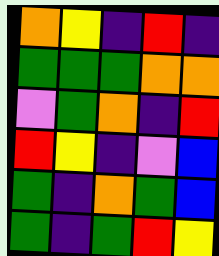[["orange", "yellow", "indigo", "red", "indigo"], ["green", "green", "green", "orange", "orange"], ["violet", "green", "orange", "indigo", "red"], ["red", "yellow", "indigo", "violet", "blue"], ["green", "indigo", "orange", "green", "blue"], ["green", "indigo", "green", "red", "yellow"]]